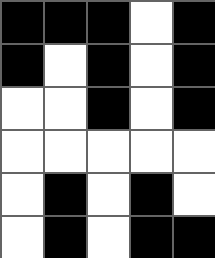[["black", "black", "black", "white", "black"], ["black", "white", "black", "white", "black"], ["white", "white", "black", "white", "black"], ["white", "white", "white", "white", "white"], ["white", "black", "white", "black", "white"], ["white", "black", "white", "black", "black"]]